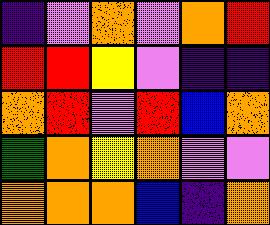[["indigo", "violet", "orange", "violet", "orange", "red"], ["red", "red", "yellow", "violet", "indigo", "indigo"], ["orange", "red", "violet", "red", "blue", "orange"], ["green", "orange", "yellow", "orange", "violet", "violet"], ["orange", "orange", "orange", "blue", "indigo", "orange"]]